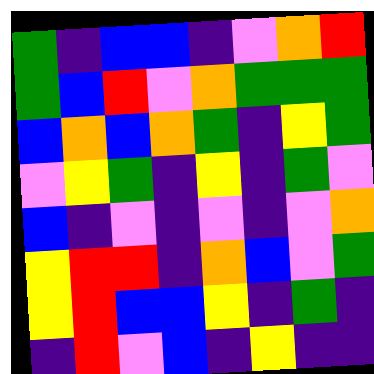[["green", "indigo", "blue", "blue", "indigo", "violet", "orange", "red"], ["green", "blue", "red", "violet", "orange", "green", "green", "green"], ["blue", "orange", "blue", "orange", "green", "indigo", "yellow", "green"], ["violet", "yellow", "green", "indigo", "yellow", "indigo", "green", "violet"], ["blue", "indigo", "violet", "indigo", "violet", "indigo", "violet", "orange"], ["yellow", "red", "red", "indigo", "orange", "blue", "violet", "green"], ["yellow", "red", "blue", "blue", "yellow", "indigo", "green", "indigo"], ["indigo", "red", "violet", "blue", "indigo", "yellow", "indigo", "indigo"]]